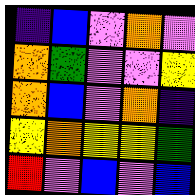[["indigo", "blue", "violet", "orange", "violet"], ["orange", "green", "violet", "violet", "yellow"], ["orange", "blue", "violet", "orange", "indigo"], ["yellow", "orange", "yellow", "yellow", "green"], ["red", "violet", "blue", "violet", "blue"]]